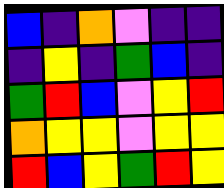[["blue", "indigo", "orange", "violet", "indigo", "indigo"], ["indigo", "yellow", "indigo", "green", "blue", "indigo"], ["green", "red", "blue", "violet", "yellow", "red"], ["orange", "yellow", "yellow", "violet", "yellow", "yellow"], ["red", "blue", "yellow", "green", "red", "yellow"]]